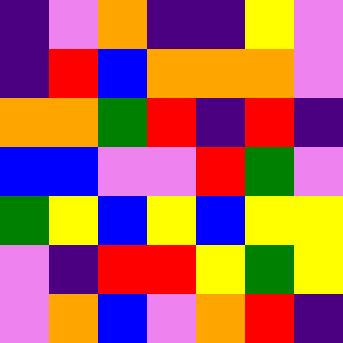[["indigo", "violet", "orange", "indigo", "indigo", "yellow", "violet"], ["indigo", "red", "blue", "orange", "orange", "orange", "violet"], ["orange", "orange", "green", "red", "indigo", "red", "indigo"], ["blue", "blue", "violet", "violet", "red", "green", "violet"], ["green", "yellow", "blue", "yellow", "blue", "yellow", "yellow"], ["violet", "indigo", "red", "red", "yellow", "green", "yellow"], ["violet", "orange", "blue", "violet", "orange", "red", "indigo"]]